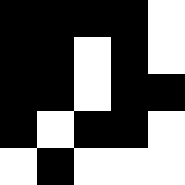[["black", "black", "black", "black", "white"], ["black", "black", "white", "black", "white"], ["black", "black", "white", "black", "black"], ["black", "white", "black", "black", "white"], ["white", "black", "white", "white", "white"]]